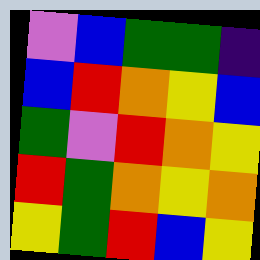[["violet", "blue", "green", "green", "indigo"], ["blue", "red", "orange", "yellow", "blue"], ["green", "violet", "red", "orange", "yellow"], ["red", "green", "orange", "yellow", "orange"], ["yellow", "green", "red", "blue", "yellow"]]